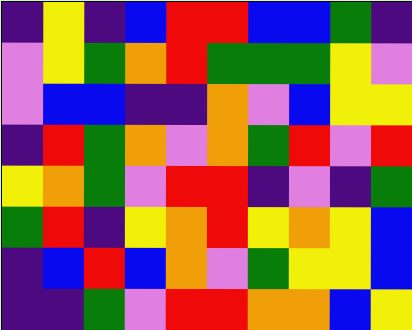[["indigo", "yellow", "indigo", "blue", "red", "red", "blue", "blue", "green", "indigo"], ["violet", "yellow", "green", "orange", "red", "green", "green", "green", "yellow", "violet"], ["violet", "blue", "blue", "indigo", "indigo", "orange", "violet", "blue", "yellow", "yellow"], ["indigo", "red", "green", "orange", "violet", "orange", "green", "red", "violet", "red"], ["yellow", "orange", "green", "violet", "red", "red", "indigo", "violet", "indigo", "green"], ["green", "red", "indigo", "yellow", "orange", "red", "yellow", "orange", "yellow", "blue"], ["indigo", "blue", "red", "blue", "orange", "violet", "green", "yellow", "yellow", "blue"], ["indigo", "indigo", "green", "violet", "red", "red", "orange", "orange", "blue", "yellow"]]